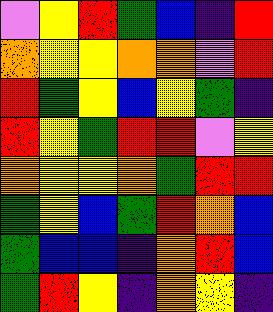[["violet", "yellow", "red", "green", "blue", "indigo", "red"], ["orange", "yellow", "yellow", "orange", "orange", "violet", "red"], ["red", "green", "yellow", "blue", "yellow", "green", "indigo"], ["red", "yellow", "green", "red", "red", "violet", "yellow"], ["orange", "yellow", "yellow", "orange", "green", "red", "red"], ["green", "yellow", "blue", "green", "red", "orange", "blue"], ["green", "blue", "blue", "indigo", "orange", "red", "blue"], ["green", "red", "yellow", "indigo", "orange", "yellow", "indigo"]]